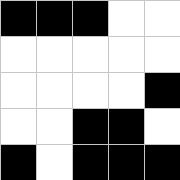[["black", "black", "black", "white", "white"], ["white", "white", "white", "white", "white"], ["white", "white", "white", "white", "black"], ["white", "white", "black", "black", "white"], ["black", "white", "black", "black", "black"]]